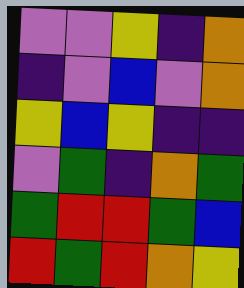[["violet", "violet", "yellow", "indigo", "orange"], ["indigo", "violet", "blue", "violet", "orange"], ["yellow", "blue", "yellow", "indigo", "indigo"], ["violet", "green", "indigo", "orange", "green"], ["green", "red", "red", "green", "blue"], ["red", "green", "red", "orange", "yellow"]]